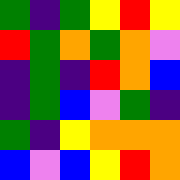[["green", "indigo", "green", "yellow", "red", "yellow"], ["red", "green", "orange", "green", "orange", "violet"], ["indigo", "green", "indigo", "red", "orange", "blue"], ["indigo", "green", "blue", "violet", "green", "indigo"], ["green", "indigo", "yellow", "orange", "orange", "orange"], ["blue", "violet", "blue", "yellow", "red", "orange"]]